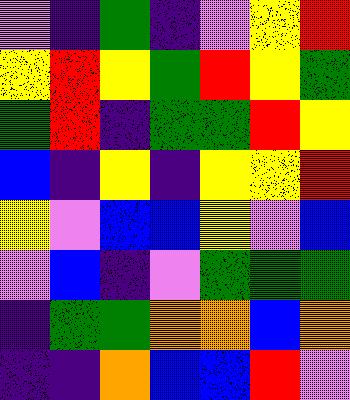[["violet", "indigo", "green", "indigo", "violet", "yellow", "red"], ["yellow", "red", "yellow", "green", "red", "yellow", "green"], ["green", "red", "indigo", "green", "green", "red", "yellow"], ["blue", "indigo", "yellow", "indigo", "yellow", "yellow", "red"], ["yellow", "violet", "blue", "blue", "yellow", "violet", "blue"], ["violet", "blue", "indigo", "violet", "green", "green", "green"], ["indigo", "green", "green", "orange", "orange", "blue", "orange"], ["indigo", "indigo", "orange", "blue", "blue", "red", "violet"]]